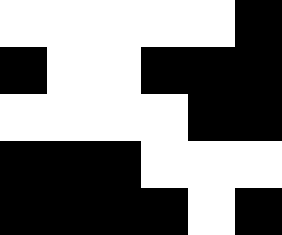[["white", "white", "white", "white", "white", "black"], ["black", "white", "white", "black", "black", "black"], ["white", "white", "white", "white", "black", "black"], ["black", "black", "black", "white", "white", "white"], ["black", "black", "black", "black", "white", "black"]]